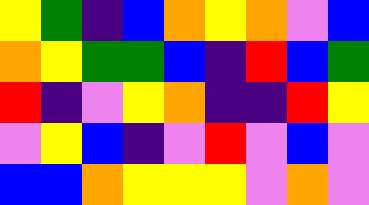[["yellow", "green", "indigo", "blue", "orange", "yellow", "orange", "violet", "blue"], ["orange", "yellow", "green", "green", "blue", "indigo", "red", "blue", "green"], ["red", "indigo", "violet", "yellow", "orange", "indigo", "indigo", "red", "yellow"], ["violet", "yellow", "blue", "indigo", "violet", "red", "violet", "blue", "violet"], ["blue", "blue", "orange", "yellow", "yellow", "yellow", "violet", "orange", "violet"]]